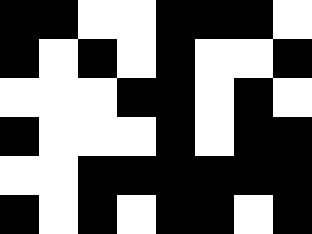[["black", "black", "white", "white", "black", "black", "black", "white"], ["black", "white", "black", "white", "black", "white", "white", "black"], ["white", "white", "white", "black", "black", "white", "black", "white"], ["black", "white", "white", "white", "black", "white", "black", "black"], ["white", "white", "black", "black", "black", "black", "black", "black"], ["black", "white", "black", "white", "black", "black", "white", "black"]]